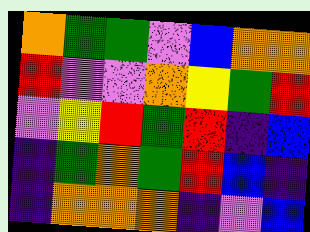[["orange", "green", "green", "violet", "blue", "orange", "orange"], ["red", "violet", "violet", "orange", "yellow", "green", "red"], ["violet", "yellow", "red", "green", "red", "indigo", "blue"], ["indigo", "green", "orange", "green", "red", "blue", "indigo"], ["indigo", "orange", "orange", "orange", "indigo", "violet", "blue"]]